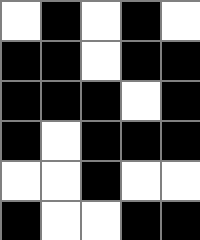[["white", "black", "white", "black", "white"], ["black", "black", "white", "black", "black"], ["black", "black", "black", "white", "black"], ["black", "white", "black", "black", "black"], ["white", "white", "black", "white", "white"], ["black", "white", "white", "black", "black"]]